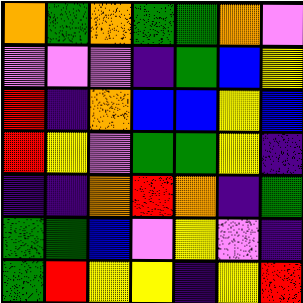[["orange", "green", "orange", "green", "green", "orange", "violet"], ["violet", "violet", "violet", "indigo", "green", "blue", "yellow"], ["red", "indigo", "orange", "blue", "blue", "yellow", "blue"], ["red", "yellow", "violet", "green", "green", "yellow", "indigo"], ["indigo", "indigo", "orange", "red", "orange", "indigo", "green"], ["green", "green", "blue", "violet", "yellow", "violet", "indigo"], ["green", "red", "yellow", "yellow", "indigo", "yellow", "red"]]